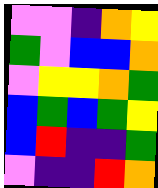[["violet", "violet", "indigo", "orange", "yellow"], ["green", "violet", "blue", "blue", "orange"], ["violet", "yellow", "yellow", "orange", "green"], ["blue", "green", "blue", "green", "yellow"], ["blue", "red", "indigo", "indigo", "green"], ["violet", "indigo", "indigo", "red", "orange"]]